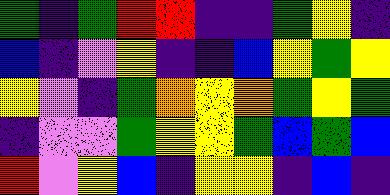[["green", "indigo", "green", "red", "red", "indigo", "indigo", "green", "yellow", "indigo"], ["blue", "indigo", "violet", "yellow", "indigo", "indigo", "blue", "yellow", "green", "yellow"], ["yellow", "violet", "indigo", "green", "orange", "yellow", "orange", "green", "yellow", "green"], ["indigo", "violet", "violet", "green", "yellow", "yellow", "green", "blue", "green", "blue"], ["red", "violet", "yellow", "blue", "indigo", "yellow", "yellow", "indigo", "blue", "indigo"]]